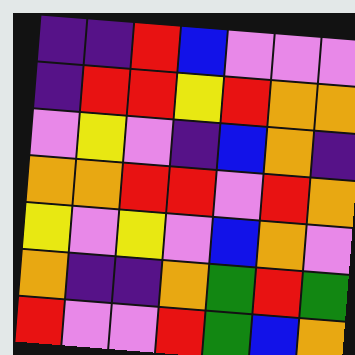[["indigo", "indigo", "red", "blue", "violet", "violet", "violet"], ["indigo", "red", "red", "yellow", "red", "orange", "orange"], ["violet", "yellow", "violet", "indigo", "blue", "orange", "indigo"], ["orange", "orange", "red", "red", "violet", "red", "orange"], ["yellow", "violet", "yellow", "violet", "blue", "orange", "violet"], ["orange", "indigo", "indigo", "orange", "green", "red", "green"], ["red", "violet", "violet", "red", "green", "blue", "orange"]]